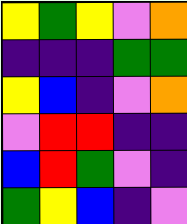[["yellow", "green", "yellow", "violet", "orange"], ["indigo", "indigo", "indigo", "green", "green"], ["yellow", "blue", "indigo", "violet", "orange"], ["violet", "red", "red", "indigo", "indigo"], ["blue", "red", "green", "violet", "indigo"], ["green", "yellow", "blue", "indigo", "violet"]]